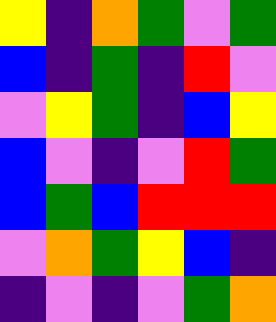[["yellow", "indigo", "orange", "green", "violet", "green"], ["blue", "indigo", "green", "indigo", "red", "violet"], ["violet", "yellow", "green", "indigo", "blue", "yellow"], ["blue", "violet", "indigo", "violet", "red", "green"], ["blue", "green", "blue", "red", "red", "red"], ["violet", "orange", "green", "yellow", "blue", "indigo"], ["indigo", "violet", "indigo", "violet", "green", "orange"]]